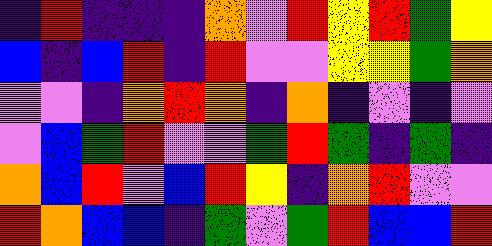[["indigo", "red", "indigo", "indigo", "indigo", "orange", "violet", "red", "yellow", "red", "green", "yellow"], ["blue", "indigo", "blue", "red", "indigo", "red", "violet", "violet", "yellow", "yellow", "green", "orange"], ["violet", "violet", "indigo", "orange", "red", "orange", "indigo", "orange", "indigo", "violet", "indigo", "violet"], ["violet", "blue", "green", "red", "violet", "violet", "green", "red", "green", "indigo", "green", "indigo"], ["orange", "blue", "red", "violet", "blue", "red", "yellow", "indigo", "orange", "red", "violet", "violet"], ["red", "orange", "blue", "blue", "indigo", "green", "violet", "green", "red", "blue", "blue", "red"]]